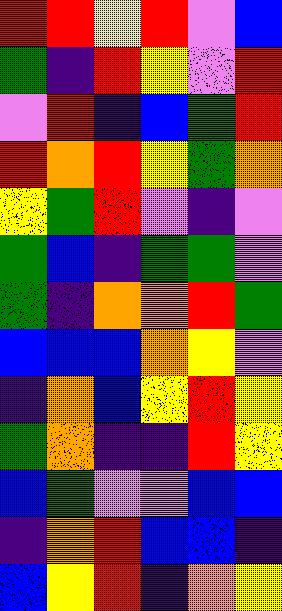[["red", "red", "yellow", "red", "violet", "blue"], ["green", "indigo", "red", "yellow", "violet", "red"], ["violet", "red", "indigo", "blue", "green", "red"], ["red", "orange", "red", "yellow", "green", "orange"], ["yellow", "green", "red", "violet", "indigo", "violet"], ["green", "blue", "indigo", "green", "green", "violet"], ["green", "indigo", "orange", "orange", "red", "green"], ["blue", "blue", "blue", "orange", "yellow", "violet"], ["indigo", "orange", "blue", "yellow", "red", "yellow"], ["green", "orange", "indigo", "indigo", "red", "yellow"], ["blue", "green", "violet", "violet", "blue", "blue"], ["indigo", "orange", "red", "blue", "blue", "indigo"], ["blue", "yellow", "red", "indigo", "orange", "yellow"]]